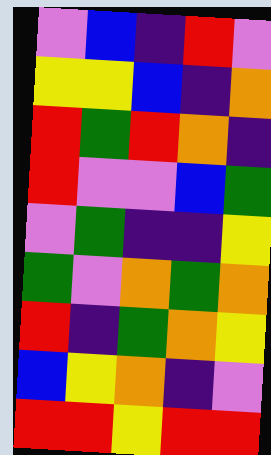[["violet", "blue", "indigo", "red", "violet"], ["yellow", "yellow", "blue", "indigo", "orange"], ["red", "green", "red", "orange", "indigo"], ["red", "violet", "violet", "blue", "green"], ["violet", "green", "indigo", "indigo", "yellow"], ["green", "violet", "orange", "green", "orange"], ["red", "indigo", "green", "orange", "yellow"], ["blue", "yellow", "orange", "indigo", "violet"], ["red", "red", "yellow", "red", "red"]]